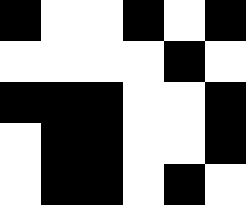[["black", "white", "white", "black", "white", "black"], ["white", "white", "white", "white", "black", "white"], ["black", "black", "black", "white", "white", "black"], ["white", "black", "black", "white", "white", "black"], ["white", "black", "black", "white", "black", "white"]]